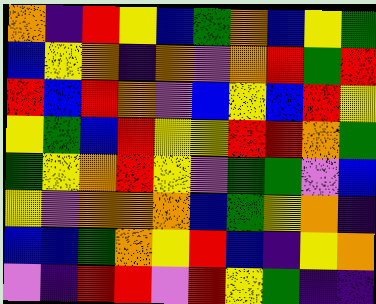[["orange", "indigo", "red", "yellow", "blue", "green", "orange", "blue", "yellow", "green"], ["blue", "yellow", "orange", "indigo", "orange", "violet", "orange", "red", "green", "red"], ["red", "blue", "red", "orange", "violet", "blue", "yellow", "blue", "red", "yellow"], ["yellow", "green", "blue", "red", "yellow", "yellow", "red", "red", "orange", "green"], ["green", "yellow", "orange", "red", "yellow", "violet", "green", "green", "violet", "blue"], ["yellow", "violet", "orange", "orange", "orange", "blue", "green", "yellow", "orange", "indigo"], ["blue", "blue", "green", "orange", "yellow", "red", "blue", "indigo", "yellow", "orange"], ["violet", "indigo", "red", "red", "violet", "red", "yellow", "green", "indigo", "indigo"]]